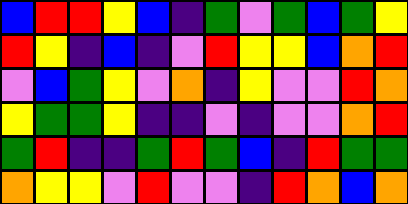[["blue", "red", "red", "yellow", "blue", "indigo", "green", "violet", "green", "blue", "green", "yellow"], ["red", "yellow", "indigo", "blue", "indigo", "violet", "red", "yellow", "yellow", "blue", "orange", "red"], ["violet", "blue", "green", "yellow", "violet", "orange", "indigo", "yellow", "violet", "violet", "red", "orange"], ["yellow", "green", "green", "yellow", "indigo", "indigo", "violet", "indigo", "violet", "violet", "orange", "red"], ["green", "red", "indigo", "indigo", "green", "red", "green", "blue", "indigo", "red", "green", "green"], ["orange", "yellow", "yellow", "violet", "red", "violet", "violet", "indigo", "red", "orange", "blue", "orange"]]